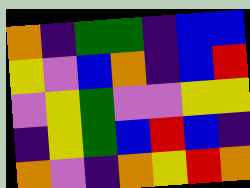[["orange", "indigo", "green", "green", "indigo", "blue", "blue"], ["yellow", "violet", "blue", "orange", "indigo", "blue", "red"], ["violet", "yellow", "green", "violet", "violet", "yellow", "yellow"], ["indigo", "yellow", "green", "blue", "red", "blue", "indigo"], ["orange", "violet", "indigo", "orange", "yellow", "red", "orange"]]